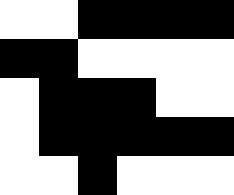[["white", "white", "black", "black", "black", "black"], ["black", "black", "white", "white", "white", "white"], ["white", "black", "black", "black", "white", "white"], ["white", "black", "black", "black", "black", "black"], ["white", "white", "black", "white", "white", "white"]]